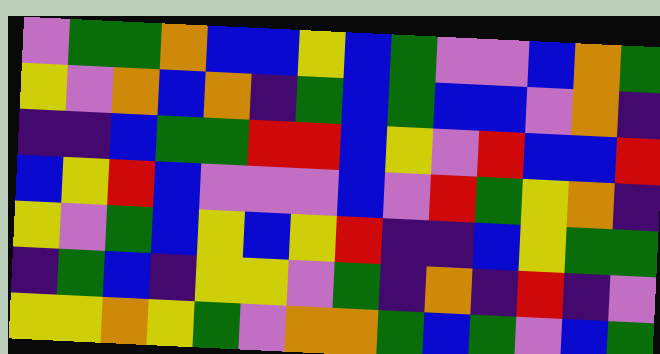[["violet", "green", "green", "orange", "blue", "blue", "yellow", "blue", "green", "violet", "violet", "blue", "orange", "green"], ["yellow", "violet", "orange", "blue", "orange", "indigo", "green", "blue", "green", "blue", "blue", "violet", "orange", "indigo"], ["indigo", "indigo", "blue", "green", "green", "red", "red", "blue", "yellow", "violet", "red", "blue", "blue", "red"], ["blue", "yellow", "red", "blue", "violet", "violet", "violet", "blue", "violet", "red", "green", "yellow", "orange", "indigo"], ["yellow", "violet", "green", "blue", "yellow", "blue", "yellow", "red", "indigo", "indigo", "blue", "yellow", "green", "green"], ["indigo", "green", "blue", "indigo", "yellow", "yellow", "violet", "green", "indigo", "orange", "indigo", "red", "indigo", "violet"], ["yellow", "yellow", "orange", "yellow", "green", "violet", "orange", "orange", "green", "blue", "green", "violet", "blue", "green"]]